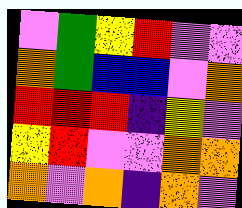[["violet", "green", "yellow", "red", "violet", "violet"], ["orange", "green", "blue", "blue", "violet", "orange"], ["red", "red", "red", "indigo", "yellow", "violet"], ["yellow", "red", "violet", "violet", "orange", "orange"], ["orange", "violet", "orange", "indigo", "orange", "violet"]]